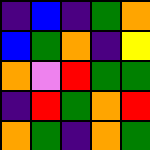[["indigo", "blue", "indigo", "green", "orange"], ["blue", "green", "orange", "indigo", "yellow"], ["orange", "violet", "red", "green", "green"], ["indigo", "red", "green", "orange", "red"], ["orange", "green", "indigo", "orange", "green"]]